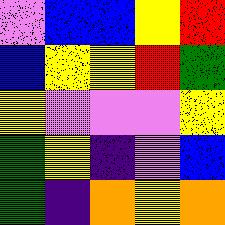[["violet", "blue", "blue", "yellow", "red"], ["blue", "yellow", "yellow", "red", "green"], ["yellow", "violet", "violet", "violet", "yellow"], ["green", "yellow", "indigo", "violet", "blue"], ["green", "indigo", "orange", "yellow", "orange"]]